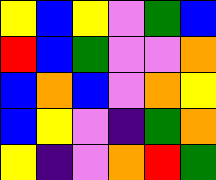[["yellow", "blue", "yellow", "violet", "green", "blue"], ["red", "blue", "green", "violet", "violet", "orange"], ["blue", "orange", "blue", "violet", "orange", "yellow"], ["blue", "yellow", "violet", "indigo", "green", "orange"], ["yellow", "indigo", "violet", "orange", "red", "green"]]